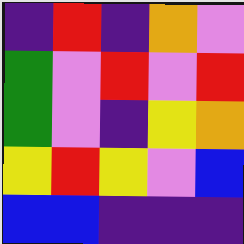[["indigo", "red", "indigo", "orange", "violet"], ["green", "violet", "red", "violet", "red"], ["green", "violet", "indigo", "yellow", "orange"], ["yellow", "red", "yellow", "violet", "blue"], ["blue", "blue", "indigo", "indigo", "indigo"]]